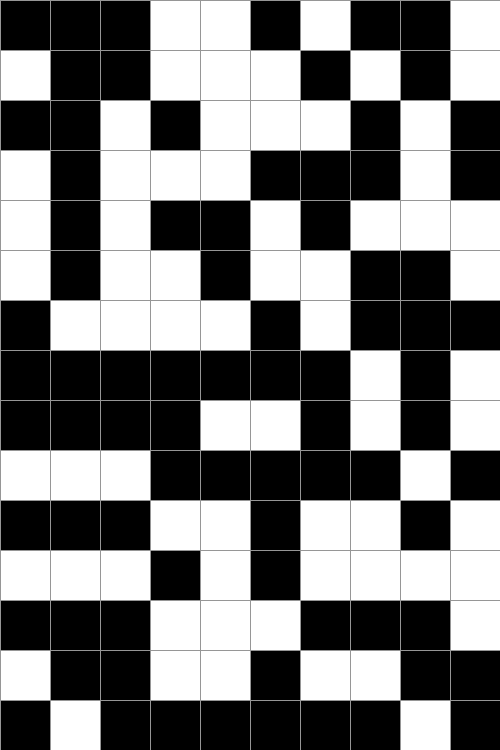[["black", "black", "black", "white", "white", "black", "white", "black", "black", "white"], ["white", "black", "black", "white", "white", "white", "black", "white", "black", "white"], ["black", "black", "white", "black", "white", "white", "white", "black", "white", "black"], ["white", "black", "white", "white", "white", "black", "black", "black", "white", "black"], ["white", "black", "white", "black", "black", "white", "black", "white", "white", "white"], ["white", "black", "white", "white", "black", "white", "white", "black", "black", "white"], ["black", "white", "white", "white", "white", "black", "white", "black", "black", "black"], ["black", "black", "black", "black", "black", "black", "black", "white", "black", "white"], ["black", "black", "black", "black", "white", "white", "black", "white", "black", "white"], ["white", "white", "white", "black", "black", "black", "black", "black", "white", "black"], ["black", "black", "black", "white", "white", "black", "white", "white", "black", "white"], ["white", "white", "white", "black", "white", "black", "white", "white", "white", "white"], ["black", "black", "black", "white", "white", "white", "black", "black", "black", "white"], ["white", "black", "black", "white", "white", "black", "white", "white", "black", "black"], ["black", "white", "black", "black", "black", "black", "black", "black", "white", "black"]]